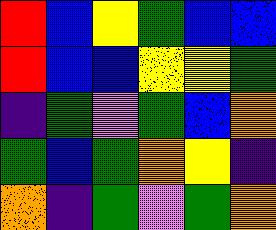[["red", "blue", "yellow", "green", "blue", "blue"], ["red", "blue", "blue", "yellow", "yellow", "green"], ["indigo", "green", "violet", "green", "blue", "orange"], ["green", "blue", "green", "orange", "yellow", "indigo"], ["orange", "indigo", "green", "violet", "green", "orange"]]